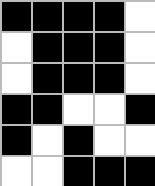[["black", "black", "black", "black", "white"], ["white", "black", "black", "black", "white"], ["white", "black", "black", "black", "white"], ["black", "black", "white", "white", "black"], ["black", "white", "black", "white", "white"], ["white", "white", "black", "black", "black"]]